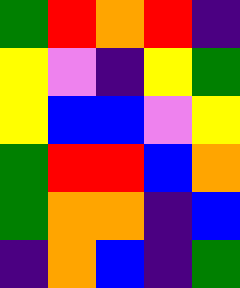[["green", "red", "orange", "red", "indigo"], ["yellow", "violet", "indigo", "yellow", "green"], ["yellow", "blue", "blue", "violet", "yellow"], ["green", "red", "red", "blue", "orange"], ["green", "orange", "orange", "indigo", "blue"], ["indigo", "orange", "blue", "indigo", "green"]]